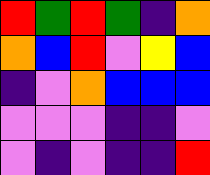[["red", "green", "red", "green", "indigo", "orange"], ["orange", "blue", "red", "violet", "yellow", "blue"], ["indigo", "violet", "orange", "blue", "blue", "blue"], ["violet", "violet", "violet", "indigo", "indigo", "violet"], ["violet", "indigo", "violet", "indigo", "indigo", "red"]]